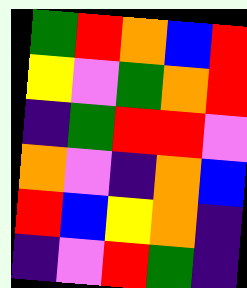[["green", "red", "orange", "blue", "red"], ["yellow", "violet", "green", "orange", "red"], ["indigo", "green", "red", "red", "violet"], ["orange", "violet", "indigo", "orange", "blue"], ["red", "blue", "yellow", "orange", "indigo"], ["indigo", "violet", "red", "green", "indigo"]]